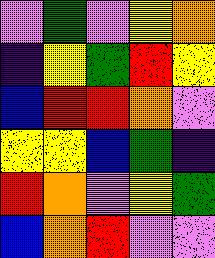[["violet", "green", "violet", "yellow", "orange"], ["indigo", "yellow", "green", "red", "yellow"], ["blue", "red", "red", "orange", "violet"], ["yellow", "yellow", "blue", "green", "indigo"], ["red", "orange", "violet", "yellow", "green"], ["blue", "orange", "red", "violet", "violet"]]